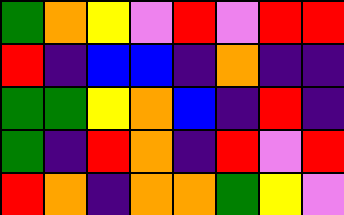[["green", "orange", "yellow", "violet", "red", "violet", "red", "red"], ["red", "indigo", "blue", "blue", "indigo", "orange", "indigo", "indigo"], ["green", "green", "yellow", "orange", "blue", "indigo", "red", "indigo"], ["green", "indigo", "red", "orange", "indigo", "red", "violet", "red"], ["red", "orange", "indigo", "orange", "orange", "green", "yellow", "violet"]]